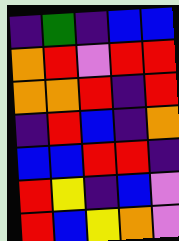[["indigo", "green", "indigo", "blue", "blue"], ["orange", "red", "violet", "red", "red"], ["orange", "orange", "red", "indigo", "red"], ["indigo", "red", "blue", "indigo", "orange"], ["blue", "blue", "red", "red", "indigo"], ["red", "yellow", "indigo", "blue", "violet"], ["red", "blue", "yellow", "orange", "violet"]]